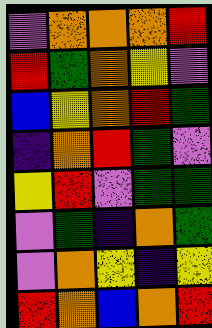[["violet", "orange", "orange", "orange", "red"], ["red", "green", "orange", "yellow", "violet"], ["blue", "yellow", "orange", "red", "green"], ["indigo", "orange", "red", "green", "violet"], ["yellow", "red", "violet", "green", "green"], ["violet", "green", "indigo", "orange", "green"], ["violet", "orange", "yellow", "indigo", "yellow"], ["red", "orange", "blue", "orange", "red"]]